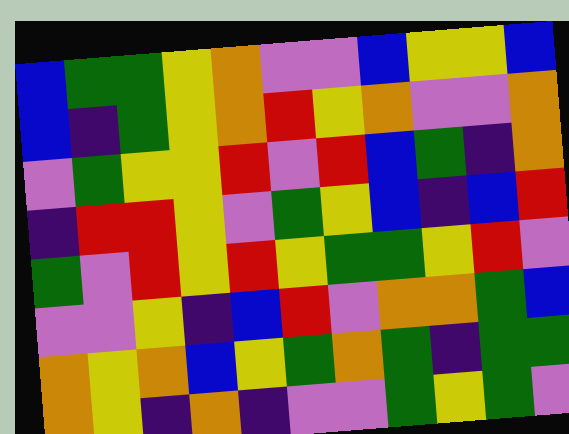[["blue", "green", "green", "yellow", "orange", "violet", "violet", "blue", "yellow", "yellow", "blue"], ["blue", "indigo", "green", "yellow", "orange", "red", "yellow", "orange", "violet", "violet", "orange"], ["violet", "green", "yellow", "yellow", "red", "violet", "red", "blue", "green", "indigo", "orange"], ["indigo", "red", "red", "yellow", "violet", "green", "yellow", "blue", "indigo", "blue", "red"], ["green", "violet", "red", "yellow", "red", "yellow", "green", "green", "yellow", "red", "violet"], ["violet", "violet", "yellow", "indigo", "blue", "red", "violet", "orange", "orange", "green", "blue"], ["orange", "yellow", "orange", "blue", "yellow", "green", "orange", "green", "indigo", "green", "green"], ["orange", "yellow", "indigo", "orange", "indigo", "violet", "violet", "green", "yellow", "green", "violet"]]